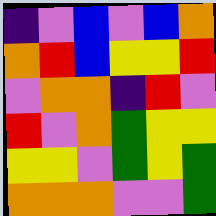[["indigo", "violet", "blue", "violet", "blue", "orange"], ["orange", "red", "blue", "yellow", "yellow", "red"], ["violet", "orange", "orange", "indigo", "red", "violet"], ["red", "violet", "orange", "green", "yellow", "yellow"], ["yellow", "yellow", "violet", "green", "yellow", "green"], ["orange", "orange", "orange", "violet", "violet", "green"]]